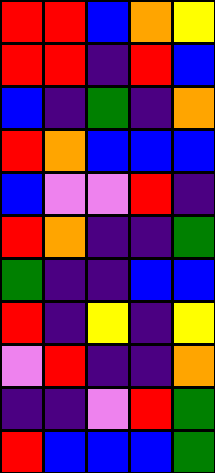[["red", "red", "blue", "orange", "yellow"], ["red", "red", "indigo", "red", "blue"], ["blue", "indigo", "green", "indigo", "orange"], ["red", "orange", "blue", "blue", "blue"], ["blue", "violet", "violet", "red", "indigo"], ["red", "orange", "indigo", "indigo", "green"], ["green", "indigo", "indigo", "blue", "blue"], ["red", "indigo", "yellow", "indigo", "yellow"], ["violet", "red", "indigo", "indigo", "orange"], ["indigo", "indigo", "violet", "red", "green"], ["red", "blue", "blue", "blue", "green"]]